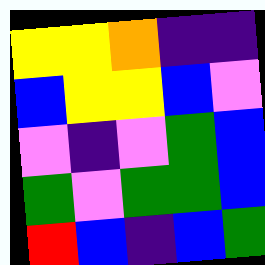[["yellow", "yellow", "orange", "indigo", "indigo"], ["blue", "yellow", "yellow", "blue", "violet"], ["violet", "indigo", "violet", "green", "blue"], ["green", "violet", "green", "green", "blue"], ["red", "blue", "indigo", "blue", "green"]]